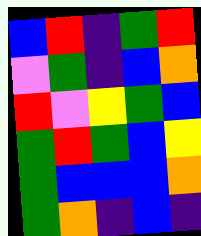[["blue", "red", "indigo", "green", "red"], ["violet", "green", "indigo", "blue", "orange"], ["red", "violet", "yellow", "green", "blue"], ["green", "red", "green", "blue", "yellow"], ["green", "blue", "blue", "blue", "orange"], ["green", "orange", "indigo", "blue", "indigo"]]